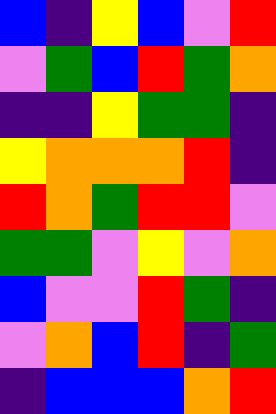[["blue", "indigo", "yellow", "blue", "violet", "red"], ["violet", "green", "blue", "red", "green", "orange"], ["indigo", "indigo", "yellow", "green", "green", "indigo"], ["yellow", "orange", "orange", "orange", "red", "indigo"], ["red", "orange", "green", "red", "red", "violet"], ["green", "green", "violet", "yellow", "violet", "orange"], ["blue", "violet", "violet", "red", "green", "indigo"], ["violet", "orange", "blue", "red", "indigo", "green"], ["indigo", "blue", "blue", "blue", "orange", "red"]]